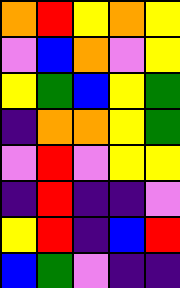[["orange", "red", "yellow", "orange", "yellow"], ["violet", "blue", "orange", "violet", "yellow"], ["yellow", "green", "blue", "yellow", "green"], ["indigo", "orange", "orange", "yellow", "green"], ["violet", "red", "violet", "yellow", "yellow"], ["indigo", "red", "indigo", "indigo", "violet"], ["yellow", "red", "indigo", "blue", "red"], ["blue", "green", "violet", "indigo", "indigo"]]